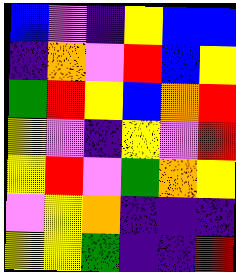[["blue", "violet", "indigo", "yellow", "blue", "blue"], ["indigo", "orange", "violet", "red", "blue", "yellow"], ["green", "red", "yellow", "blue", "orange", "red"], ["yellow", "violet", "indigo", "yellow", "violet", "red"], ["yellow", "red", "violet", "green", "orange", "yellow"], ["violet", "yellow", "orange", "indigo", "indigo", "indigo"], ["yellow", "yellow", "green", "indigo", "indigo", "red"]]